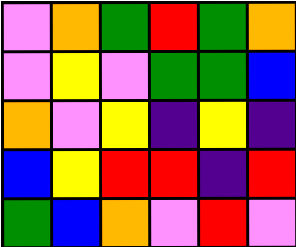[["violet", "orange", "green", "red", "green", "orange"], ["violet", "yellow", "violet", "green", "green", "blue"], ["orange", "violet", "yellow", "indigo", "yellow", "indigo"], ["blue", "yellow", "red", "red", "indigo", "red"], ["green", "blue", "orange", "violet", "red", "violet"]]